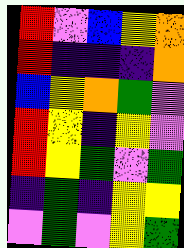[["red", "violet", "blue", "yellow", "orange"], ["red", "indigo", "indigo", "indigo", "orange"], ["blue", "yellow", "orange", "green", "violet"], ["red", "yellow", "indigo", "yellow", "violet"], ["red", "yellow", "green", "violet", "green"], ["indigo", "green", "indigo", "yellow", "yellow"], ["violet", "green", "violet", "yellow", "green"]]